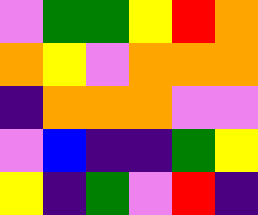[["violet", "green", "green", "yellow", "red", "orange"], ["orange", "yellow", "violet", "orange", "orange", "orange"], ["indigo", "orange", "orange", "orange", "violet", "violet"], ["violet", "blue", "indigo", "indigo", "green", "yellow"], ["yellow", "indigo", "green", "violet", "red", "indigo"]]